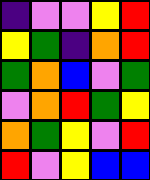[["indigo", "violet", "violet", "yellow", "red"], ["yellow", "green", "indigo", "orange", "red"], ["green", "orange", "blue", "violet", "green"], ["violet", "orange", "red", "green", "yellow"], ["orange", "green", "yellow", "violet", "red"], ["red", "violet", "yellow", "blue", "blue"]]